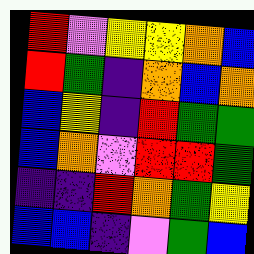[["red", "violet", "yellow", "yellow", "orange", "blue"], ["red", "green", "indigo", "orange", "blue", "orange"], ["blue", "yellow", "indigo", "red", "green", "green"], ["blue", "orange", "violet", "red", "red", "green"], ["indigo", "indigo", "red", "orange", "green", "yellow"], ["blue", "blue", "indigo", "violet", "green", "blue"]]